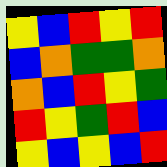[["yellow", "blue", "red", "yellow", "red"], ["blue", "orange", "green", "green", "orange"], ["orange", "blue", "red", "yellow", "green"], ["red", "yellow", "green", "red", "blue"], ["yellow", "blue", "yellow", "blue", "red"]]